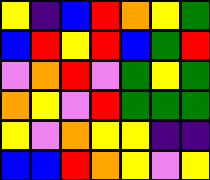[["yellow", "indigo", "blue", "red", "orange", "yellow", "green"], ["blue", "red", "yellow", "red", "blue", "green", "red"], ["violet", "orange", "red", "violet", "green", "yellow", "green"], ["orange", "yellow", "violet", "red", "green", "green", "green"], ["yellow", "violet", "orange", "yellow", "yellow", "indigo", "indigo"], ["blue", "blue", "red", "orange", "yellow", "violet", "yellow"]]